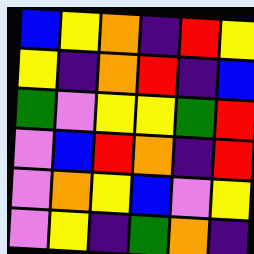[["blue", "yellow", "orange", "indigo", "red", "yellow"], ["yellow", "indigo", "orange", "red", "indigo", "blue"], ["green", "violet", "yellow", "yellow", "green", "red"], ["violet", "blue", "red", "orange", "indigo", "red"], ["violet", "orange", "yellow", "blue", "violet", "yellow"], ["violet", "yellow", "indigo", "green", "orange", "indigo"]]